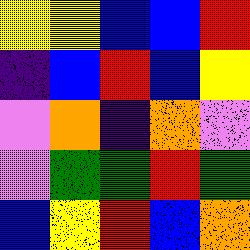[["yellow", "yellow", "blue", "blue", "red"], ["indigo", "blue", "red", "blue", "yellow"], ["violet", "orange", "indigo", "orange", "violet"], ["violet", "green", "green", "red", "green"], ["blue", "yellow", "red", "blue", "orange"]]